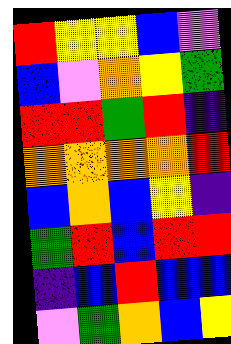[["red", "yellow", "yellow", "blue", "violet"], ["blue", "violet", "orange", "yellow", "green"], ["red", "red", "green", "red", "indigo"], ["orange", "orange", "orange", "orange", "red"], ["blue", "orange", "blue", "yellow", "indigo"], ["green", "red", "blue", "red", "red"], ["indigo", "blue", "red", "blue", "blue"], ["violet", "green", "orange", "blue", "yellow"]]